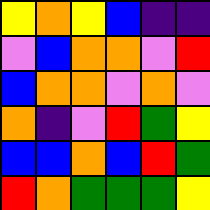[["yellow", "orange", "yellow", "blue", "indigo", "indigo"], ["violet", "blue", "orange", "orange", "violet", "red"], ["blue", "orange", "orange", "violet", "orange", "violet"], ["orange", "indigo", "violet", "red", "green", "yellow"], ["blue", "blue", "orange", "blue", "red", "green"], ["red", "orange", "green", "green", "green", "yellow"]]